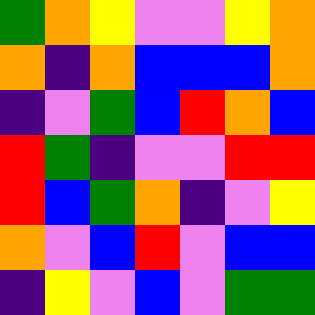[["green", "orange", "yellow", "violet", "violet", "yellow", "orange"], ["orange", "indigo", "orange", "blue", "blue", "blue", "orange"], ["indigo", "violet", "green", "blue", "red", "orange", "blue"], ["red", "green", "indigo", "violet", "violet", "red", "red"], ["red", "blue", "green", "orange", "indigo", "violet", "yellow"], ["orange", "violet", "blue", "red", "violet", "blue", "blue"], ["indigo", "yellow", "violet", "blue", "violet", "green", "green"]]